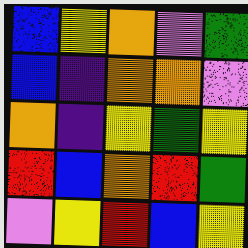[["blue", "yellow", "orange", "violet", "green"], ["blue", "indigo", "orange", "orange", "violet"], ["orange", "indigo", "yellow", "green", "yellow"], ["red", "blue", "orange", "red", "green"], ["violet", "yellow", "red", "blue", "yellow"]]